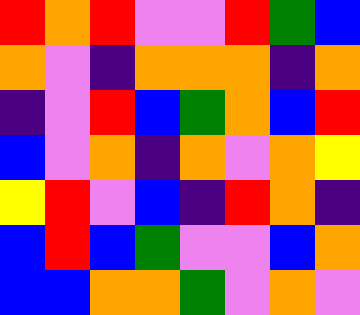[["red", "orange", "red", "violet", "violet", "red", "green", "blue"], ["orange", "violet", "indigo", "orange", "orange", "orange", "indigo", "orange"], ["indigo", "violet", "red", "blue", "green", "orange", "blue", "red"], ["blue", "violet", "orange", "indigo", "orange", "violet", "orange", "yellow"], ["yellow", "red", "violet", "blue", "indigo", "red", "orange", "indigo"], ["blue", "red", "blue", "green", "violet", "violet", "blue", "orange"], ["blue", "blue", "orange", "orange", "green", "violet", "orange", "violet"]]